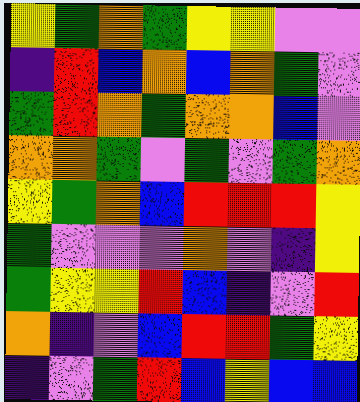[["yellow", "green", "orange", "green", "yellow", "yellow", "violet", "violet"], ["indigo", "red", "blue", "orange", "blue", "orange", "green", "violet"], ["green", "red", "orange", "green", "orange", "orange", "blue", "violet"], ["orange", "orange", "green", "violet", "green", "violet", "green", "orange"], ["yellow", "green", "orange", "blue", "red", "red", "red", "yellow"], ["green", "violet", "violet", "violet", "orange", "violet", "indigo", "yellow"], ["green", "yellow", "yellow", "red", "blue", "indigo", "violet", "red"], ["orange", "indigo", "violet", "blue", "red", "red", "green", "yellow"], ["indigo", "violet", "green", "red", "blue", "yellow", "blue", "blue"]]